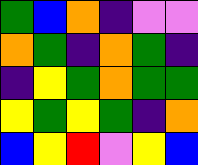[["green", "blue", "orange", "indigo", "violet", "violet"], ["orange", "green", "indigo", "orange", "green", "indigo"], ["indigo", "yellow", "green", "orange", "green", "green"], ["yellow", "green", "yellow", "green", "indigo", "orange"], ["blue", "yellow", "red", "violet", "yellow", "blue"]]